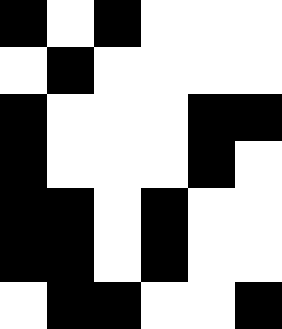[["black", "white", "black", "white", "white", "white"], ["white", "black", "white", "white", "white", "white"], ["black", "white", "white", "white", "black", "black"], ["black", "white", "white", "white", "black", "white"], ["black", "black", "white", "black", "white", "white"], ["black", "black", "white", "black", "white", "white"], ["white", "black", "black", "white", "white", "black"]]